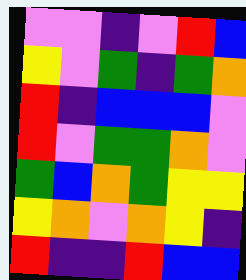[["violet", "violet", "indigo", "violet", "red", "blue"], ["yellow", "violet", "green", "indigo", "green", "orange"], ["red", "indigo", "blue", "blue", "blue", "violet"], ["red", "violet", "green", "green", "orange", "violet"], ["green", "blue", "orange", "green", "yellow", "yellow"], ["yellow", "orange", "violet", "orange", "yellow", "indigo"], ["red", "indigo", "indigo", "red", "blue", "blue"]]